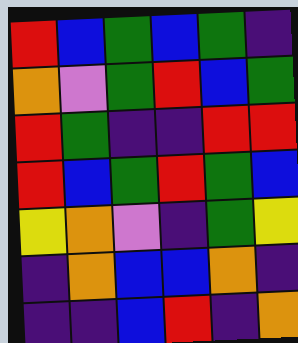[["red", "blue", "green", "blue", "green", "indigo"], ["orange", "violet", "green", "red", "blue", "green"], ["red", "green", "indigo", "indigo", "red", "red"], ["red", "blue", "green", "red", "green", "blue"], ["yellow", "orange", "violet", "indigo", "green", "yellow"], ["indigo", "orange", "blue", "blue", "orange", "indigo"], ["indigo", "indigo", "blue", "red", "indigo", "orange"]]